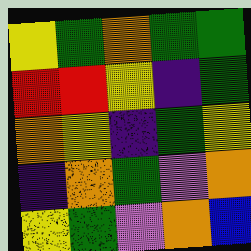[["yellow", "green", "orange", "green", "green"], ["red", "red", "yellow", "indigo", "green"], ["orange", "yellow", "indigo", "green", "yellow"], ["indigo", "orange", "green", "violet", "orange"], ["yellow", "green", "violet", "orange", "blue"]]